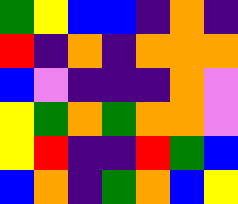[["green", "yellow", "blue", "blue", "indigo", "orange", "indigo"], ["red", "indigo", "orange", "indigo", "orange", "orange", "orange"], ["blue", "violet", "indigo", "indigo", "indigo", "orange", "violet"], ["yellow", "green", "orange", "green", "orange", "orange", "violet"], ["yellow", "red", "indigo", "indigo", "red", "green", "blue"], ["blue", "orange", "indigo", "green", "orange", "blue", "yellow"]]